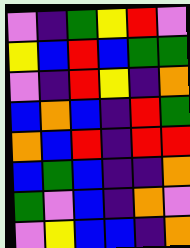[["violet", "indigo", "green", "yellow", "red", "violet"], ["yellow", "blue", "red", "blue", "green", "green"], ["violet", "indigo", "red", "yellow", "indigo", "orange"], ["blue", "orange", "blue", "indigo", "red", "green"], ["orange", "blue", "red", "indigo", "red", "red"], ["blue", "green", "blue", "indigo", "indigo", "orange"], ["green", "violet", "blue", "indigo", "orange", "violet"], ["violet", "yellow", "blue", "blue", "indigo", "orange"]]